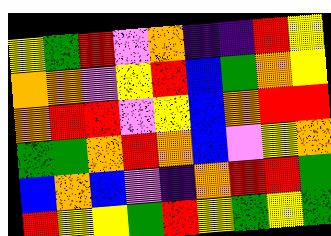[["yellow", "green", "red", "violet", "orange", "indigo", "indigo", "red", "yellow"], ["orange", "orange", "violet", "yellow", "red", "blue", "green", "orange", "yellow"], ["orange", "red", "red", "violet", "yellow", "blue", "orange", "red", "red"], ["green", "green", "orange", "red", "orange", "blue", "violet", "yellow", "orange"], ["blue", "orange", "blue", "violet", "indigo", "orange", "red", "red", "green"], ["red", "yellow", "yellow", "green", "red", "yellow", "green", "yellow", "green"]]